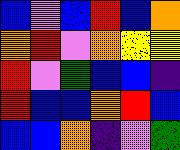[["blue", "violet", "blue", "red", "blue", "orange"], ["orange", "red", "violet", "orange", "yellow", "yellow"], ["red", "violet", "green", "blue", "blue", "indigo"], ["red", "blue", "blue", "orange", "red", "blue"], ["blue", "blue", "orange", "indigo", "violet", "green"]]